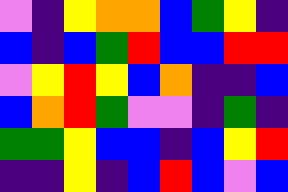[["violet", "indigo", "yellow", "orange", "orange", "blue", "green", "yellow", "indigo"], ["blue", "indigo", "blue", "green", "red", "blue", "blue", "red", "red"], ["violet", "yellow", "red", "yellow", "blue", "orange", "indigo", "indigo", "blue"], ["blue", "orange", "red", "green", "violet", "violet", "indigo", "green", "indigo"], ["green", "green", "yellow", "blue", "blue", "indigo", "blue", "yellow", "red"], ["indigo", "indigo", "yellow", "indigo", "blue", "red", "blue", "violet", "blue"]]